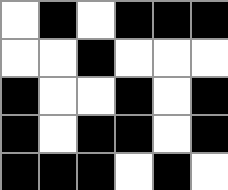[["white", "black", "white", "black", "black", "black"], ["white", "white", "black", "white", "white", "white"], ["black", "white", "white", "black", "white", "black"], ["black", "white", "black", "black", "white", "black"], ["black", "black", "black", "white", "black", "white"]]